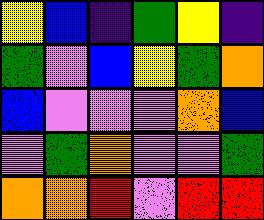[["yellow", "blue", "indigo", "green", "yellow", "indigo"], ["green", "violet", "blue", "yellow", "green", "orange"], ["blue", "violet", "violet", "violet", "orange", "blue"], ["violet", "green", "orange", "violet", "violet", "green"], ["orange", "orange", "red", "violet", "red", "red"]]